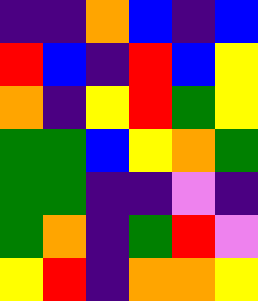[["indigo", "indigo", "orange", "blue", "indigo", "blue"], ["red", "blue", "indigo", "red", "blue", "yellow"], ["orange", "indigo", "yellow", "red", "green", "yellow"], ["green", "green", "blue", "yellow", "orange", "green"], ["green", "green", "indigo", "indigo", "violet", "indigo"], ["green", "orange", "indigo", "green", "red", "violet"], ["yellow", "red", "indigo", "orange", "orange", "yellow"]]